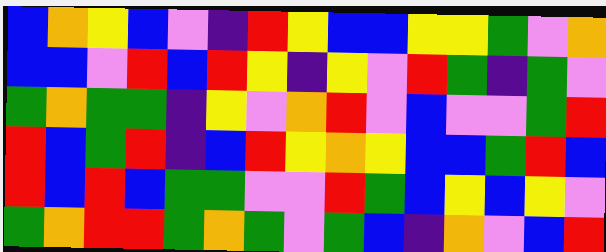[["blue", "orange", "yellow", "blue", "violet", "indigo", "red", "yellow", "blue", "blue", "yellow", "yellow", "green", "violet", "orange"], ["blue", "blue", "violet", "red", "blue", "red", "yellow", "indigo", "yellow", "violet", "red", "green", "indigo", "green", "violet"], ["green", "orange", "green", "green", "indigo", "yellow", "violet", "orange", "red", "violet", "blue", "violet", "violet", "green", "red"], ["red", "blue", "green", "red", "indigo", "blue", "red", "yellow", "orange", "yellow", "blue", "blue", "green", "red", "blue"], ["red", "blue", "red", "blue", "green", "green", "violet", "violet", "red", "green", "blue", "yellow", "blue", "yellow", "violet"], ["green", "orange", "red", "red", "green", "orange", "green", "violet", "green", "blue", "indigo", "orange", "violet", "blue", "red"]]